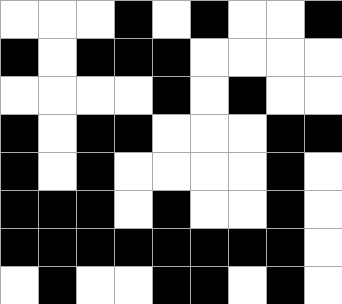[["white", "white", "white", "black", "white", "black", "white", "white", "black"], ["black", "white", "black", "black", "black", "white", "white", "white", "white"], ["white", "white", "white", "white", "black", "white", "black", "white", "white"], ["black", "white", "black", "black", "white", "white", "white", "black", "black"], ["black", "white", "black", "white", "white", "white", "white", "black", "white"], ["black", "black", "black", "white", "black", "white", "white", "black", "white"], ["black", "black", "black", "black", "black", "black", "black", "black", "white"], ["white", "black", "white", "white", "black", "black", "white", "black", "white"]]